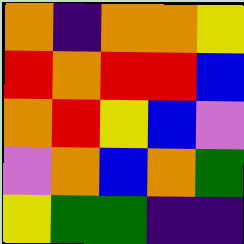[["orange", "indigo", "orange", "orange", "yellow"], ["red", "orange", "red", "red", "blue"], ["orange", "red", "yellow", "blue", "violet"], ["violet", "orange", "blue", "orange", "green"], ["yellow", "green", "green", "indigo", "indigo"]]